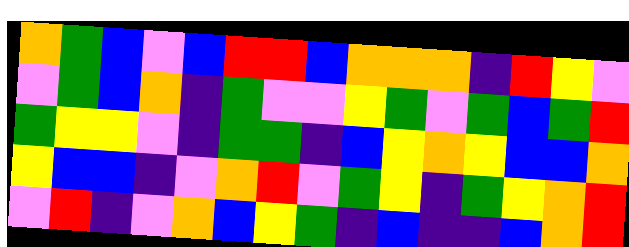[["orange", "green", "blue", "violet", "blue", "red", "red", "blue", "orange", "orange", "orange", "indigo", "red", "yellow", "violet"], ["violet", "green", "blue", "orange", "indigo", "green", "violet", "violet", "yellow", "green", "violet", "green", "blue", "green", "red"], ["green", "yellow", "yellow", "violet", "indigo", "green", "green", "indigo", "blue", "yellow", "orange", "yellow", "blue", "blue", "orange"], ["yellow", "blue", "blue", "indigo", "violet", "orange", "red", "violet", "green", "yellow", "indigo", "green", "yellow", "orange", "red"], ["violet", "red", "indigo", "violet", "orange", "blue", "yellow", "green", "indigo", "blue", "indigo", "indigo", "blue", "orange", "red"]]